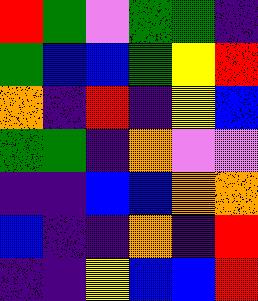[["red", "green", "violet", "green", "green", "indigo"], ["green", "blue", "blue", "green", "yellow", "red"], ["orange", "indigo", "red", "indigo", "yellow", "blue"], ["green", "green", "indigo", "orange", "violet", "violet"], ["indigo", "indigo", "blue", "blue", "orange", "orange"], ["blue", "indigo", "indigo", "orange", "indigo", "red"], ["indigo", "indigo", "yellow", "blue", "blue", "red"]]